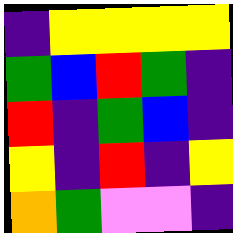[["indigo", "yellow", "yellow", "yellow", "yellow"], ["green", "blue", "red", "green", "indigo"], ["red", "indigo", "green", "blue", "indigo"], ["yellow", "indigo", "red", "indigo", "yellow"], ["orange", "green", "violet", "violet", "indigo"]]